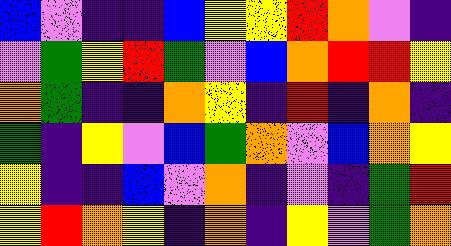[["blue", "violet", "indigo", "indigo", "blue", "yellow", "yellow", "red", "orange", "violet", "indigo"], ["violet", "green", "yellow", "red", "green", "violet", "blue", "orange", "red", "red", "yellow"], ["orange", "green", "indigo", "indigo", "orange", "yellow", "indigo", "red", "indigo", "orange", "indigo"], ["green", "indigo", "yellow", "violet", "blue", "green", "orange", "violet", "blue", "orange", "yellow"], ["yellow", "indigo", "indigo", "blue", "violet", "orange", "indigo", "violet", "indigo", "green", "red"], ["yellow", "red", "orange", "yellow", "indigo", "orange", "indigo", "yellow", "violet", "green", "orange"]]